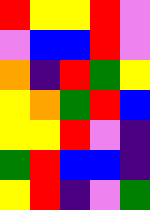[["red", "yellow", "yellow", "red", "violet"], ["violet", "blue", "blue", "red", "violet"], ["orange", "indigo", "red", "green", "yellow"], ["yellow", "orange", "green", "red", "blue"], ["yellow", "yellow", "red", "violet", "indigo"], ["green", "red", "blue", "blue", "indigo"], ["yellow", "red", "indigo", "violet", "green"]]